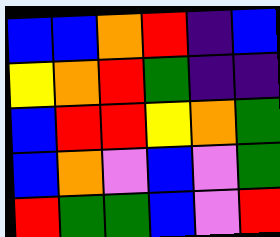[["blue", "blue", "orange", "red", "indigo", "blue"], ["yellow", "orange", "red", "green", "indigo", "indigo"], ["blue", "red", "red", "yellow", "orange", "green"], ["blue", "orange", "violet", "blue", "violet", "green"], ["red", "green", "green", "blue", "violet", "red"]]